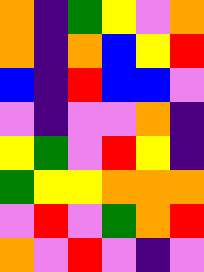[["orange", "indigo", "green", "yellow", "violet", "orange"], ["orange", "indigo", "orange", "blue", "yellow", "red"], ["blue", "indigo", "red", "blue", "blue", "violet"], ["violet", "indigo", "violet", "violet", "orange", "indigo"], ["yellow", "green", "violet", "red", "yellow", "indigo"], ["green", "yellow", "yellow", "orange", "orange", "orange"], ["violet", "red", "violet", "green", "orange", "red"], ["orange", "violet", "red", "violet", "indigo", "violet"]]